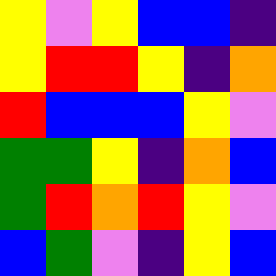[["yellow", "violet", "yellow", "blue", "blue", "indigo"], ["yellow", "red", "red", "yellow", "indigo", "orange"], ["red", "blue", "blue", "blue", "yellow", "violet"], ["green", "green", "yellow", "indigo", "orange", "blue"], ["green", "red", "orange", "red", "yellow", "violet"], ["blue", "green", "violet", "indigo", "yellow", "blue"]]